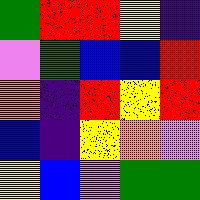[["green", "red", "red", "yellow", "indigo"], ["violet", "green", "blue", "blue", "red"], ["orange", "indigo", "red", "yellow", "red"], ["blue", "indigo", "yellow", "orange", "violet"], ["yellow", "blue", "violet", "green", "green"]]